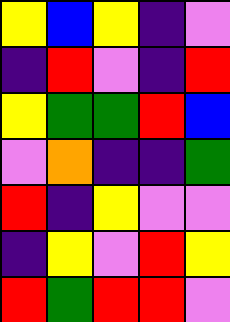[["yellow", "blue", "yellow", "indigo", "violet"], ["indigo", "red", "violet", "indigo", "red"], ["yellow", "green", "green", "red", "blue"], ["violet", "orange", "indigo", "indigo", "green"], ["red", "indigo", "yellow", "violet", "violet"], ["indigo", "yellow", "violet", "red", "yellow"], ["red", "green", "red", "red", "violet"]]